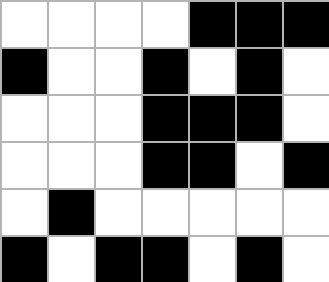[["white", "white", "white", "white", "black", "black", "black"], ["black", "white", "white", "black", "white", "black", "white"], ["white", "white", "white", "black", "black", "black", "white"], ["white", "white", "white", "black", "black", "white", "black"], ["white", "black", "white", "white", "white", "white", "white"], ["black", "white", "black", "black", "white", "black", "white"]]